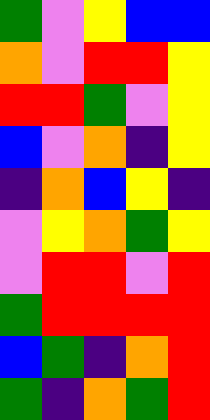[["green", "violet", "yellow", "blue", "blue"], ["orange", "violet", "red", "red", "yellow"], ["red", "red", "green", "violet", "yellow"], ["blue", "violet", "orange", "indigo", "yellow"], ["indigo", "orange", "blue", "yellow", "indigo"], ["violet", "yellow", "orange", "green", "yellow"], ["violet", "red", "red", "violet", "red"], ["green", "red", "red", "red", "red"], ["blue", "green", "indigo", "orange", "red"], ["green", "indigo", "orange", "green", "red"]]